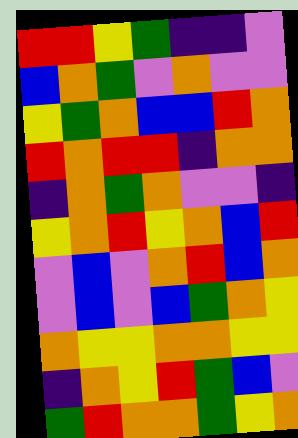[["red", "red", "yellow", "green", "indigo", "indigo", "violet"], ["blue", "orange", "green", "violet", "orange", "violet", "violet"], ["yellow", "green", "orange", "blue", "blue", "red", "orange"], ["red", "orange", "red", "red", "indigo", "orange", "orange"], ["indigo", "orange", "green", "orange", "violet", "violet", "indigo"], ["yellow", "orange", "red", "yellow", "orange", "blue", "red"], ["violet", "blue", "violet", "orange", "red", "blue", "orange"], ["violet", "blue", "violet", "blue", "green", "orange", "yellow"], ["orange", "yellow", "yellow", "orange", "orange", "yellow", "yellow"], ["indigo", "orange", "yellow", "red", "green", "blue", "violet"], ["green", "red", "orange", "orange", "green", "yellow", "orange"]]